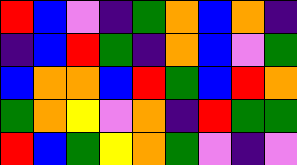[["red", "blue", "violet", "indigo", "green", "orange", "blue", "orange", "indigo"], ["indigo", "blue", "red", "green", "indigo", "orange", "blue", "violet", "green"], ["blue", "orange", "orange", "blue", "red", "green", "blue", "red", "orange"], ["green", "orange", "yellow", "violet", "orange", "indigo", "red", "green", "green"], ["red", "blue", "green", "yellow", "orange", "green", "violet", "indigo", "violet"]]